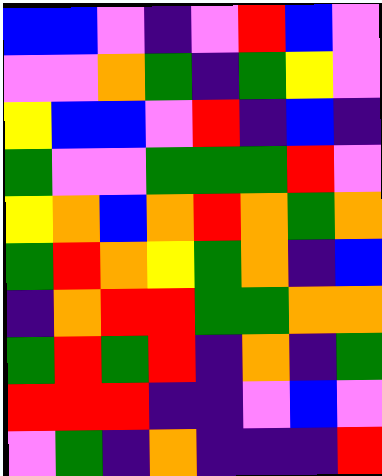[["blue", "blue", "violet", "indigo", "violet", "red", "blue", "violet"], ["violet", "violet", "orange", "green", "indigo", "green", "yellow", "violet"], ["yellow", "blue", "blue", "violet", "red", "indigo", "blue", "indigo"], ["green", "violet", "violet", "green", "green", "green", "red", "violet"], ["yellow", "orange", "blue", "orange", "red", "orange", "green", "orange"], ["green", "red", "orange", "yellow", "green", "orange", "indigo", "blue"], ["indigo", "orange", "red", "red", "green", "green", "orange", "orange"], ["green", "red", "green", "red", "indigo", "orange", "indigo", "green"], ["red", "red", "red", "indigo", "indigo", "violet", "blue", "violet"], ["violet", "green", "indigo", "orange", "indigo", "indigo", "indigo", "red"]]